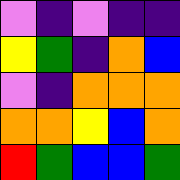[["violet", "indigo", "violet", "indigo", "indigo"], ["yellow", "green", "indigo", "orange", "blue"], ["violet", "indigo", "orange", "orange", "orange"], ["orange", "orange", "yellow", "blue", "orange"], ["red", "green", "blue", "blue", "green"]]